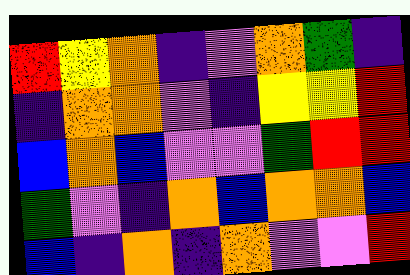[["red", "yellow", "orange", "indigo", "violet", "orange", "green", "indigo"], ["indigo", "orange", "orange", "violet", "indigo", "yellow", "yellow", "red"], ["blue", "orange", "blue", "violet", "violet", "green", "red", "red"], ["green", "violet", "indigo", "orange", "blue", "orange", "orange", "blue"], ["blue", "indigo", "orange", "indigo", "orange", "violet", "violet", "red"]]